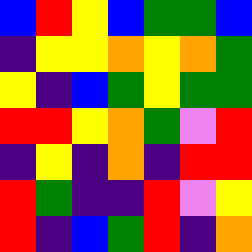[["blue", "red", "yellow", "blue", "green", "green", "blue"], ["indigo", "yellow", "yellow", "orange", "yellow", "orange", "green"], ["yellow", "indigo", "blue", "green", "yellow", "green", "green"], ["red", "red", "yellow", "orange", "green", "violet", "red"], ["indigo", "yellow", "indigo", "orange", "indigo", "red", "red"], ["red", "green", "indigo", "indigo", "red", "violet", "yellow"], ["red", "indigo", "blue", "green", "red", "indigo", "orange"]]